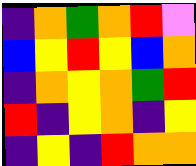[["indigo", "orange", "green", "orange", "red", "violet"], ["blue", "yellow", "red", "yellow", "blue", "orange"], ["indigo", "orange", "yellow", "orange", "green", "red"], ["red", "indigo", "yellow", "orange", "indigo", "yellow"], ["indigo", "yellow", "indigo", "red", "orange", "orange"]]